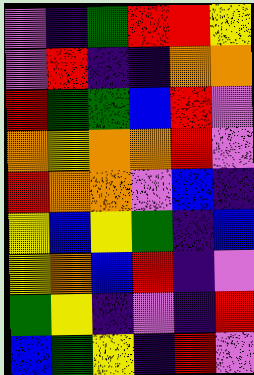[["violet", "indigo", "green", "red", "red", "yellow"], ["violet", "red", "indigo", "indigo", "orange", "orange"], ["red", "green", "green", "blue", "red", "violet"], ["orange", "yellow", "orange", "orange", "red", "violet"], ["red", "orange", "orange", "violet", "blue", "indigo"], ["yellow", "blue", "yellow", "green", "indigo", "blue"], ["yellow", "orange", "blue", "red", "indigo", "violet"], ["green", "yellow", "indigo", "violet", "indigo", "red"], ["blue", "green", "yellow", "indigo", "red", "violet"]]